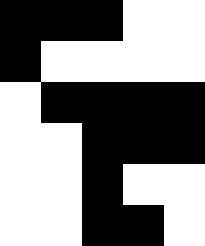[["black", "black", "black", "white", "white"], ["black", "white", "white", "white", "white"], ["white", "black", "black", "black", "black"], ["white", "white", "black", "black", "black"], ["white", "white", "black", "white", "white"], ["white", "white", "black", "black", "white"]]